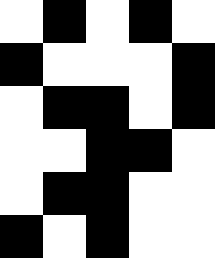[["white", "black", "white", "black", "white"], ["black", "white", "white", "white", "black"], ["white", "black", "black", "white", "black"], ["white", "white", "black", "black", "white"], ["white", "black", "black", "white", "white"], ["black", "white", "black", "white", "white"]]